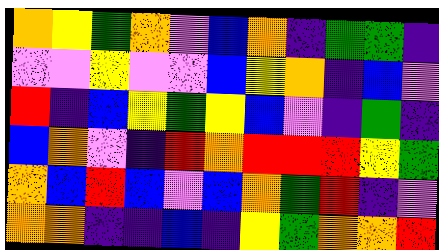[["orange", "yellow", "green", "orange", "violet", "blue", "orange", "indigo", "green", "green", "indigo"], ["violet", "violet", "yellow", "violet", "violet", "blue", "yellow", "orange", "indigo", "blue", "violet"], ["red", "indigo", "blue", "yellow", "green", "yellow", "blue", "violet", "indigo", "green", "indigo"], ["blue", "orange", "violet", "indigo", "red", "orange", "red", "red", "red", "yellow", "green"], ["orange", "blue", "red", "blue", "violet", "blue", "orange", "green", "red", "indigo", "violet"], ["orange", "orange", "indigo", "indigo", "blue", "indigo", "yellow", "green", "orange", "orange", "red"]]